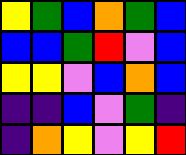[["yellow", "green", "blue", "orange", "green", "blue"], ["blue", "blue", "green", "red", "violet", "blue"], ["yellow", "yellow", "violet", "blue", "orange", "blue"], ["indigo", "indigo", "blue", "violet", "green", "indigo"], ["indigo", "orange", "yellow", "violet", "yellow", "red"]]